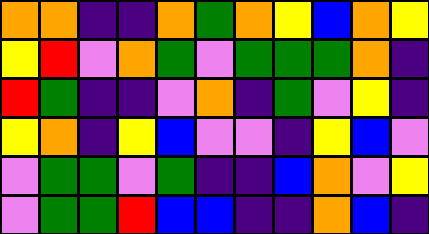[["orange", "orange", "indigo", "indigo", "orange", "green", "orange", "yellow", "blue", "orange", "yellow"], ["yellow", "red", "violet", "orange", "green", "violet", "green", "green", "green", "orange", "indigo"], ["red", "green", "indigo", "indigo", "violet", "orange", "indigo", "green", "violet", "yellow", "indigo"], ["yellow", "orange", "indigo", "yellow", "blue", "violet", "violet", "indigo", "yellow", "blue", "violet"], ["violet", "green", "green", "violet", "green", "indigo", "indigo", "blue", "orange", "violet", "yellow"], ["violet", "green", "green", "red", "blue", "blue", "indigo", "indigo", "orange", "blue", "indigo"]]